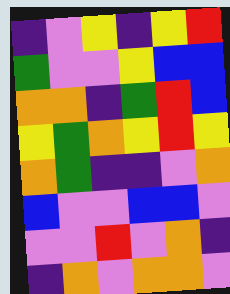[["indigo", "violet", "yellow", "indigo", "yellow", "red"], ["green", "violet", "violet", "yellow", "blue", "blue"], ["orange", "orange", "indigo", "green", "red", "blue"], ["yellow", "green", "orange", "yellow", "red", "yellow"], ["orange", "green", "indigo", "indigo", "violet", "orange"], ["blue", "violet", "violet", "blue", "blue", "violet"], ["violet", "violet", "red", "violet", "orange", "indigo"], ["indigo", "orange", "violet", "orange", "orange", "violet"]]